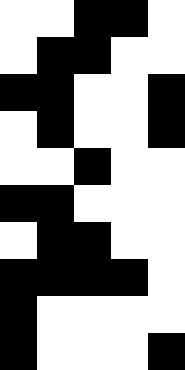[["white", "white", "black", "black", "white"], ["white", "black", "black", "white", "white"], ["black", "black", "white", "white", "black"], ["white", "black", "white", "white", "black"], ["white", "white", "black", "white", "white"], ["black", "black", "white", "white", "white"], ["white", "black", "black", "white", "white"], ["black", "black", "black", "black", "white"], ["black", "white", "white", "white", "white"], ["black", "white", "white", "white", "black"]]